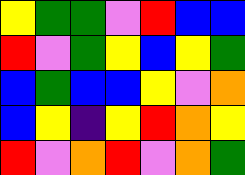[["yellow", "green", "green", "violet", "red", "blue", "blue"], ["red", "violet", "green", "yellow", "blue", "yellow", "green"], ["blue", "green", "blue", "blue", "yellow", "violet", "orange"], ["blue", "yellow", "indigo", "yellow", "red", "orange", "yellow"], ["red", "violet", "orange", "red", "violet", "orange", "green"]]